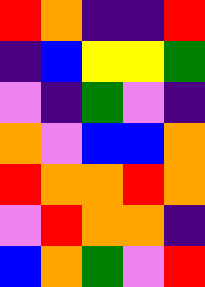[["red", "orange", "indigo", "indigo", "red"], ["indigo", "blue", "yellow", "yellow", "green"], ["violet", "indigo", "green", "violet", "indigo"], ["orange", "violet", "blue", "blue", "orange"], ["red", "orange", "orange", "red", "orange"], ["violet", "red", "orange", "orange", "indigo"], ["blue", "orange", "green", "violet", "red"]]